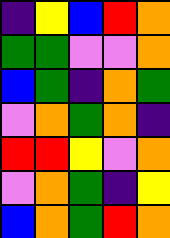[["indigo", "yellow", "blue", "red", "orange"], ["green", "green", "violet", "violet", "orange"], ["blue", "green", "indigo", "orange", "green"], ["violet", "orange", "green", "orange", "indigo"], ["red", "red", "yellow", "violet", "orange"], ["violet", "orange", "green", "indigo", "yellow"], ["blue", "orange", "green", "red", "orange"]]